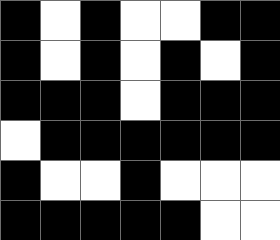[["black", "white", "black", "white", "white", "black", "black"], ["black", "white", "black", "white", "black", "white", "black"], ["black", "black", "black", "white", "black", "black", "black"], ["white", "black", "black", "black", "black", "black", "black"], ["black", "white", "white", "black", "white", "white", "white"], ["black", "black", "black", "black", "black", "white", "white"]]